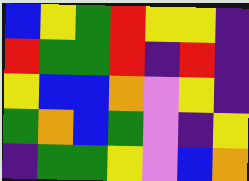[["blue", "yellow", "green", "red", "yellow", "yellow", "indigo"], ["red", "green", "green", "red", "indigo", "red", "indigo"], ["yellow", "blue", "blue", "orange", "violet", "yellow", "indigo"], ["green", "orange", "blue", "green", "violet", "indigo", "yellow"], ["indigo", "green", "green", "yellow", "violet", "blue", "orange"]]